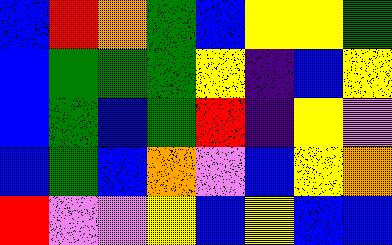[["blue", "red", "orange", "green", "blue", "yellow", "yellow", "green"], ["blue", "green", "green", "green", "yellow", "indigo", "blue", "yellow"], ["blue", "green", "blue", "green", "red", "indigo", "yellow", "violet"], ["blue", "green", "blue", "orange", "violet", "blue", "yellow", "orange"], ["red", "violet", "violet", "yellow", "blue", "yellow", "blue", "blue"]]